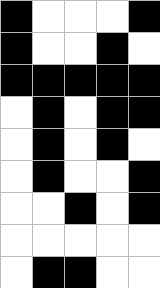[["black", "white", "white", "white", "black"], ["black", "white", "white", "black", "white"], ["black", "black", "black", "black", "black"], ["white", "black", "white", "black", "black"], ["white", "black", "white", "black", "white"], ["white", "black", "white", "white", "black"], ["white", "white", "black", "white", "black"], ["white", "white", "white", "white", "white"], ["white", "black", "black", "white", "white"]]